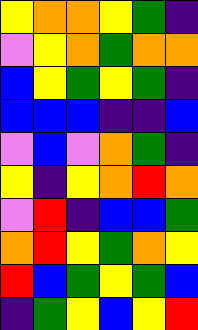[["yellow", "orange", "orange", "yellow", "green", "indigo"], ["violet", "yellow", "orange", "green", "orange", "orange"], ["blue", "yellow", "green", "yellow", "green", "indigo"], ["blue", "blue", "blue", "indigo", "indigo", "blue"], ["violet", "blue", "violet", "orange", "green", "indigo"], ["yellow", "indigo", "yellow", "orange", "red", "orange"], ["violet", "red", "indigo", "blue", "blue", "green"], ["orange", "red", "yellow", "green", "orange", "yellow"], ["red", "blue", "green", "yellow", "green", "blue"], ["indigo", "green", "yellow", "blue", "yellow", "red"]]